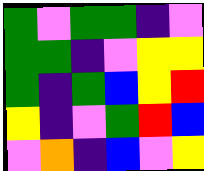[["green", "violet", "green", "green", "indigo", "violet"], ["green", "green", "indigo", "violet", "yellow", "yellow"], ["green", "indigo", "green", "blue", "yellow", "red"], ["yellow", "indigo", "violet", "green", "red", "blue"], ["violet", "orange", "indigo", "blue", "violet", "yellow"]]